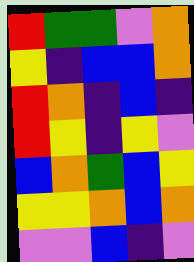[["red", "green", "green", "violet", "orange"], ["yellow", "indigo", "blue", "blue", "orange"], ["red", "orange", "indigo", "blue", "indigo"], ["red", "yellow", "indigo", "yellow", "violet"], ["blue", "orange", "green", "blue", "yellow"], ["yellow", "yellow", "orange", "blue", "orange"], ["violet", "violet", "blue", "indigo", "violet"]]